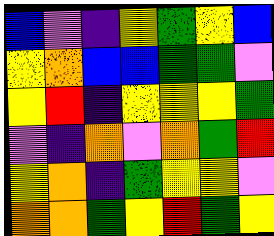[["blue", "violet", "indigo", "yellow", "green", "yellow", "blue"], ["yellow", "orange", "blue", "blue", "green", "green", "violet"], ["yellow", "red", "indigo", "yellow", "yellow", "yellow", "green"], ["violet", "indigo", "orange", "violet", "orange", "green", "red"], ["yellow", "orange", "indigo", "green", "yellow", "yellow", "violet"], ["orange", "orange", "green", "yellow", "red", "green", "yellow"]]